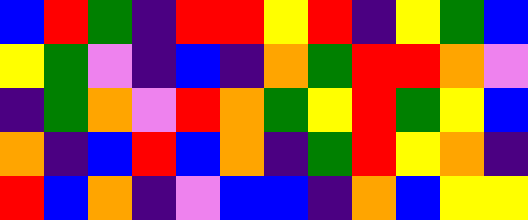[["blue", "red", "green", "indigo", "red", "red", "yellow", "red", "indigo", "yellow", "green", "blue"], ["yellow", "green", "violet", "indigo", "blue", "indigo", "orange", "green", "red", "red", "orange", "violet"], ["indigo", "green", "orange", "violet", "red", "orange", "green", "yellow", "red", "green", "yellow", "blue"], ["orange", "indigo", "blue", "red", "blue", "orange", "indigo", "green", "red", "yellow", "orange", "indigo"], ["red", "blue", "orange", "indigo", "violet", "blue", "blue", "indigo", "orange", "blue", "yellow", "yellow"]]